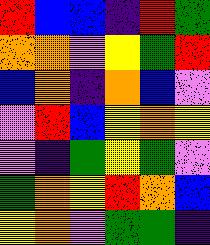[["red", "blue", "blue", "indigo", "red", "green"], ["orange", "orange", "violet", "yellow", "green", "red"], ["blue", "orange", "indigo", "orange", "blue", "violet"], ["violet", "red", "blue", "yellow", "orange", "yellow"], ["violet", "indigo", "green", "yellow", "green", "violet"], ["green", "orange", "yellow", "red", "orange", "blue"], ["yellow", "orange", "violet", "green", "green", "indigo"]]